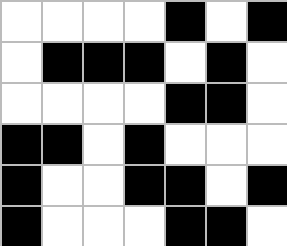[["white", "white", "white", "white", "black", "white", "black"], ["white", "black", "black", "black", "white", "black", "white"], ["white", "white", "white", "white", "black", "black", "white"], ["black", "black", "white", "black", "white", "white", "white"], ["black", "white", "white", "black", "black", "white", "black"], ["black", "white", "white", "white", "black", "black", "white"]]